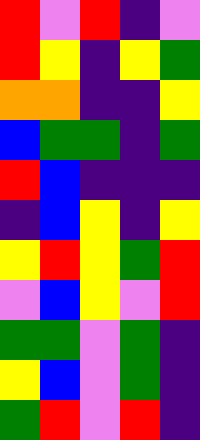[["red", "violet", "red", "indigo", "violet"], ["red", "yellow", "indigo", "yellow", "green"], ["orange", "orange", "indigo", "indigo", "yellow"], ["blue", "green", "green", "indigo", "green"], ["red", "blue", "indigo", "indigo", "indigo"], ["indigo", "blue", "yellow", "indigo", "yellow"], ["yellow", "red", "yellow", "green", "red"], ["violet", "blue", "yellow", "violet", "red"], ["green", "green", "violet", "green", "indigo"], ["yellow", "blue", "violet", "green", "indigo"], ["green", "red", "violet", "red", "indigo"]]